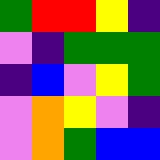[["green", "red", "red", "yellow", "indigo"], ["violet", "indigo", "green", "green", "green"], ["indigo", "blue", "violet", "yellow", "green"], ["violet", "orange", "yellow", "violet", "indigo"], ["violet", "orange", "green", "blue", "blue"]]